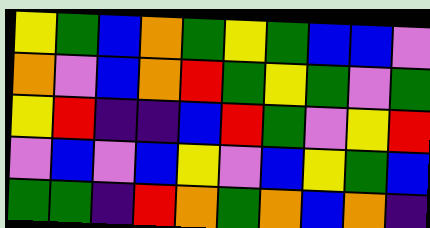[["yellow", "green", "blue", "orange", "green", "yellow", "green", "blue", "blue", "violet"], ["orange", "violet", "blue", "orange", "red", "green", "yellow", "green", "violet", "green"], ["yellow", "red", "indigo", "indigo", "blue", "red", "green", "violet", "yellow", "red"], ["violet", "blue", "violet", "blue", "yellow", "violet", "blue", "yellow", "green", "blue"], ["green", "green", "indigo", "red", "orange", "green", "orange", "blue", "orange", "indigo"]]